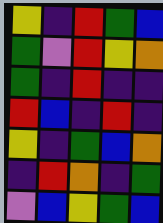[["yellow", "indigo", "red", "green", "blue"], ["green", "violet", "red", "yellow", "orange"], ["green", "indigo", "red", "indigo", "indigo"], ["red", "blue", "indigo", "red", "indigo"], ["yellow", "indigo", "green", "blue", "orange"], ["indigo", "red", "orange", "indigo", "green"], ["violet", "blue", "yellow", "green", "blue"]]